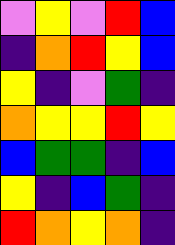[["violet", "yellow", "violet", "red", "blue"], ["indigo", "orange", "red", "yellow", "blue"], ["yellow", "indigo", "violet", "green", "indigo"], ["orange", "yellow", "yellow", "red", "yellow"], ["blue", "green", "green", "indigo", "blue"], ["yellow", "indigo", "blue", "green", "indigo"], ["red", "orange", "yellow", "orange", "indigo"]]